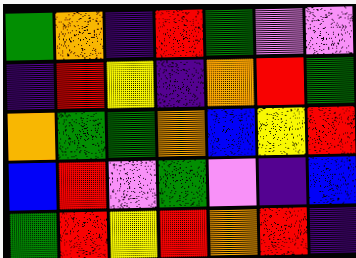[["green", "orange", "indigo", "red", "green", "violet", "violet"], ["indigo", "red", "yellow", "indigo", "orange", "red", "green"], ["orange", "green", "green", "orange", "blue", "yellow", "red"], ["blue", "red", "violet", "green", "violet", "indigo", "blue"], ["green", "red", "yellow", "red", "orange", "red", "indigo"]]